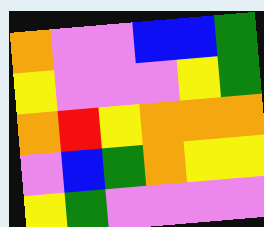[["orange", "violet", "violet", "blue", "blue", "green"], ["yellow", "violet", "violet", "violet", "yellow", "green"], ["orange", "red", "yellow", "orange", "orange", "orange"], ["violet", "blue", "green", "orange", "yellow", "yellow"], ["yellow", "green", "violet", "violet", "violet", "violet"]]